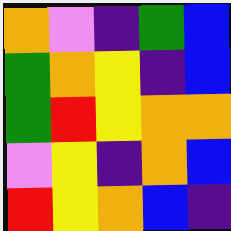[["orange", "violet", "indigo", "green", "blue"], ["green", "orange", "yellow", "indigo", "blue"], ["green", "red", "yellow", "orange", "orange"], ["violet", "yellow", "indigo", "orange", "blue"], ["red", "yellow", "orange", "blue", "indigo"]]